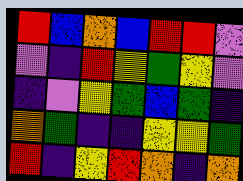[["red", "blue", "orange", "blue", "red", "red", "violet"], ["violet", "indigo", "red", "yellow", "green", "yellow", "violet"], ["indigo", "violet", "yellow", "green", "blue", "green", "indigo"], ["orange", "green", "indigo", "indigo", "yellow", "yellow", "green"], ["red", "indigo", "yellow", "red", "orange", "indigo", "orange"]]